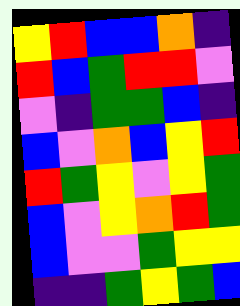[["yellow", "red", "blue", "blue", "orange", "indigo"], ["red", "blue", "green", "red", "red", "violet"], ["violet", "indigo", "green", "green", "blue", "indigo"], ["blue", "violet", "orange", "blue", "yellow", "red"], ["red", "green", "yellow", "violet", "yellow", "green"], ["blue", "violet", "yellow", "orange", "red", "green"], ["blue", "violet", "violet", "green", "yellow", "yellow"], ["indigo", "indigo", "green", "yellow", "green", "blue"]]